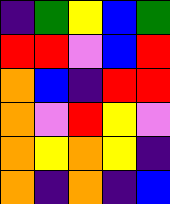[["indigo", "green", "yellow", "blue", "green"], ["red", "red", "violet", "blue", "red"], ["orange", "blue", "indigo", "red", "red"], ["orange", "violet", "red", "yellow", "violet"], ["orange", "yellow", "orange", "yellow", "indigo"], ["orange", "indigo", "orange", "indigo", "blue"]]